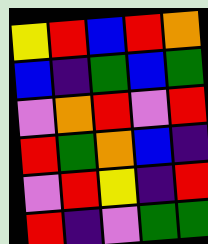[["yellow", "red", "blue", "red", "orange"], ["blue", "indigo", "green", "blue", "green"], ["violet", "orange", "red", "violet", "red"], ["red", "green", "orange", "blue", "indigo"], ["violet", "red", "yellow", "indigo", "red"], ["red", "indigo", "violet", "green", "green"]]